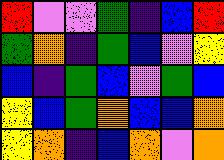[["red", "violet", "violet", "green", "indigo", "blue", "red"], ["green", "orange", "indigo", "green", "blue", "violet", "yellow"], ["blue", "indigo", "green", "blue", "violet", "green", "blue"], ["yellow", "blue", "green", "orange", "blue", "blue", "orange"], ["yellow", "orange", "indigo", "blue", "orange", "violet", "orange"]]